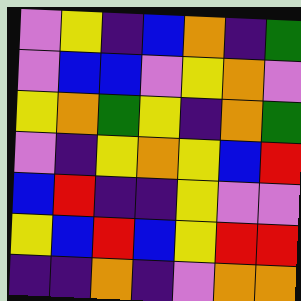[["violet", "yellow", "indigo", "blue", "orange", "indigo", "green"], ["violet", "blue", "blue", "violet", "yellow", "orange", "violet"], ["yellow", "orange", "green", "yellow", "indigo", "orange", "green"], ["violet", "indigo", "yellow", "orange", "yellow", "blue", "red"], ["blue", "red", "indigo", "indigo", "yellow", "violet", "violet"], ["yellow", "blue", "red", "blue", "yellow", "red", "red"], ["indigo", "indigo", "orange", "indigo", "violet", "orange", "orange"]]